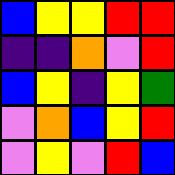[["blue", "yellow", "yellow", "red", "red"], ["indigo", "indigo", "orange", "violet", "red"], ["blue", "yellow", "indigo", "yellow", "green"], ["violet", "orange", "blue", "yellow", "red"], ["violet", "yellow", "violet", "red", "blue"]]